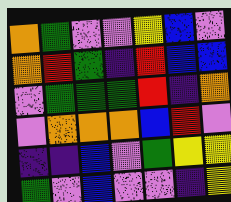[["orange", "green", "violet", "violet", "yellow", "blue", "violet"], ["orange", "red", "green", "indigo", "red", "blue", "blue"], ["violet", "green", "green", "green", "red", "indigo", "orange"], ["violet", "orange", "orange", "orange", "blue", "red", "violet"], ["indigo", "indigo", "blue", "violet", "green", "yellow", "yellow"], ["green", "violet", "blue", "violet", "violet", "indigo", "yellow"]]